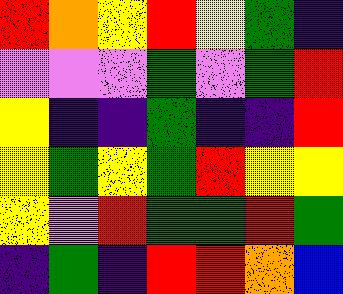[["red", "orange", "yellow", "red", "yellow", "green", "indigo"], ["violet", "violet", "violet", "green", "violet", "green", "red"], ["yellow", "indigo", "indigo", "green", "indigo", "indigo", "red"], ["yellow", "green", "yellow", "green", "red", "yellow", "yellow"], ["yellow", "violet", "red", "green", "green", "red", "green"], ["indigo", "green", "indigo", "red", "red", "orange", "blue"]]